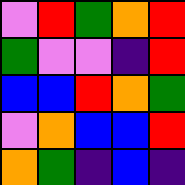[["violet", "red", "green", "orange", "red"], ["green", "violet", "violet", "indigo", "red"], ["blue", "blue", "red", "orange", "green"], ["violet", "orange", "blue", "blue", "red"], ["orange", "green", "indigo", "blue", "indigo"]]